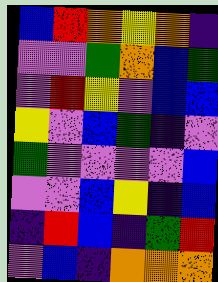[["blue", "red", "orange", "yellow", "orange", "indigo"], ["violet", "violet", "green", "orange", "blue", "green"], ["violet", "red", "yellow", "violet", "blue", "blue"], ["yellow", "violet", "blue", "green", "indigo", "violet"], ["green", "violet", "violet", "violet", "violet", "blue"], ["violet", "violet", "blue", "yellow", "indigo", "blue"], ["indigo", "red", "blue", "indigo", "green", "red"], ["violet", "blue", "indigo", "orange", "orange", "orange"]]